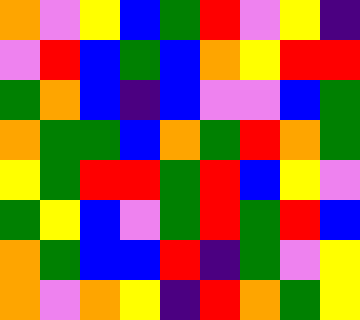[["orange", "violet", "yellow", "blue", "green", "red", "violet", "yellow", "indigo"], ["violet", "red", "blue", "green", "blue", "orange", "yellow", "red", "red"], ["green", "orange", "blue", "indigo", "blue", "violet", "violet", "blue", "green"], ["orange", "green", "green", "blue", "orange", "green", "red", "orange", "green"], ["yellow", "green", "red", "red", "green", "red", "blue", "yellow", "violet"], ["green", "yellow", "blue", "violet", "green", "red", "green", "red", "blue"], ["orange", "green", "blue", "blue", "red", "indigo", "green", "violet", "yellow"], ["orange", "violet", "orange", "yellow", "indigo", "red", "orange", "green", "yellow"]]